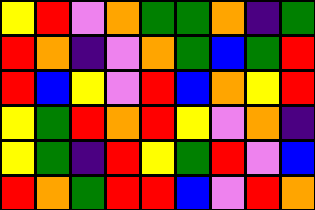[["yellow", "red", "violet", "orange", "green", "green", "orange", "indigo", "green"], ["red", "orange", "indigo", "violet", "orange", "green", "blue", "green", "red"], ["red", "blue", "yellow", "violet", "red", "blue", "orange", "yellow", "red"], ["yellow", "green", "red", "orange", "red", "yellow", "violet", "orange", "indigo"], ["yellow", "green", "indigo", "red", "yellow", "green", "red", "violet", "blue"], ["red", "orange", "green", "red", "red", "blue", "violet", "red", "orange"]]